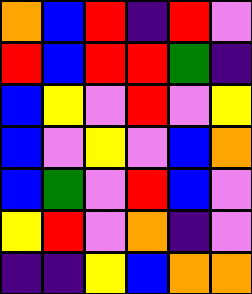[["orange", "blue", "red", "indigo", "red", "violet"], ["red", "blue", "red", "red", "green", "indigo"], ["blue", "yellow", "violet", "red", "violet", "yellow"], ["blue", "violet", "yellow", "violet", "blue", "orange"], ["blue", "green", "violet", "red", "blue", "violet"], ["yellow", "red", "violet", "orange", "indigo", "violet"], ["indigo", "indigo", "yellow", "blue", "orange", "orange"]]